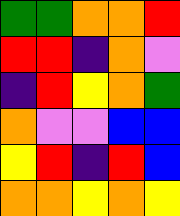[["green", "green", "orange", "orange", "red"], ["red", "red", "indigo", "orange", "violet"], ["indigo", "red", "yellow", "orange", "green"], ["orange", "violet", "violet", "blue", "blue"], ["yellow", "red", "indigo", "red", "blue"], ["orange", "orange", "yellow", "orange", "yellow"]]